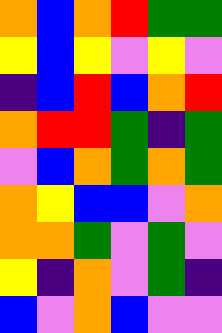[["orange", "blue", "orange", "red", "green", "green"], ["yellow", "blue", "yellow", "violet", "yellow", "violet"], ["indigo", "blue", "red", "blue", "orange", "red"], ["orange", "red", "red", "green", "indigo", "green"], ["violet", "blue", "orange", "green", "orange", "green"], ["orange", "yellow", "blue", "blue", "violet", "orange"], ["orange", "orange", "green", "violet", "green", "violet"], ["yellow", "indigo", "orange", "violet", "green", "indigo"], ["blue", "violet", "orange", "blue", "violet", "violet"]]